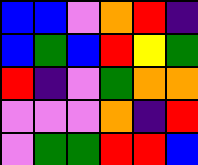[["blue", "blue", "violet", "orange", "red", "indigo"], ["blue", "green", "blue", "red", "yellow", "green"], ["red", "indigo", "violet", "green", "orange", "orange"], ["violet", "violet", "violet", "orange", "indigo", "red"], ["violet", "green", "green", "red", "red", "blue"]]